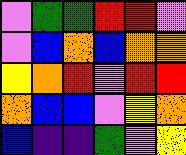[["violet", "green", "green", "red", "red", "violet"], ["violet", "blue", "orange", "blue", "orange", "orange"], ["yellow", "orange", "red", "violet", "red", "red"], ["orange", "blue", "blue", "violet", "yellow", "orange"], ["blue", "indigo", "indigo", "green", "violet", "yellow"]]